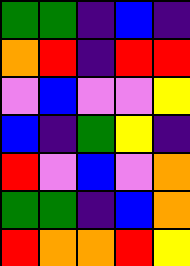[["green", "green", "indigo", "blue", "indigo"], ["orange", "red", "indigo", "red", "red"], ["violet", "blue", "violet", "violet", "yellow"], ["blue", "indigo", "green", "yellow", "indigo"], ["red", "violet", "blue", "violet", "orange"], ["green", "green", "indigo", "blue", "orange"], ["red", "orange", "orange", "red", "yellow"]]